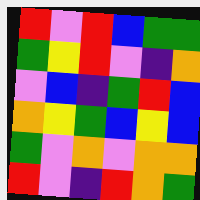[["red", "violet", "red", "blue", "green", "green"], ["green", "yellow", "red", "violet", "indigo", "orange"], ["violet", "blue", "indigo", "green", "red", "blue"], ["orange", "yellow", "green", "blue", "yellow", "blue"], ["green", "violet", "orange", "violet", "orange", "orange"], ["red", "violet", "indigo", "red", "orange", "green"]]